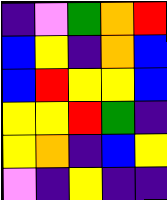[["indigo", "violet", "green", "orange", "red"], ["blue", "yellow", "indigo", "orange", "blue"], ["blue", "red", "yellow", "yellow", "blue"], ["yellow", "yellow", "red", "green", "indigo"], ["yellow", "orange", "indigo", "blue", "yellow"], ["violet", "indigo", "yellow", "indigo", "indigo"]]